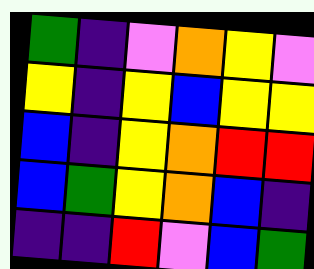[["green", "indigo", "violet", "orange", "yellow", "violet"], ["yellow", "indigo", "yellow", "blue", "yellow", "yellow"], ["blue", "indigo", "yellow", "orange", "red", "red"], ["blue", "green", "yellow", "orange", "blue", "indigo"], ["indigo", "indigo", "red", "violet", "blue", "green"]]